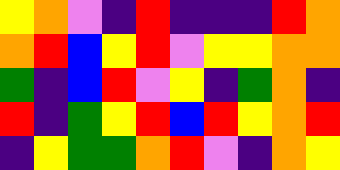[["yellow", "orange", "violet", "indigo", "red", "indigo", "indigo", "indigo", "red", "orange"], ["orange", "red", "blue", "yellow", "red", "violet", "yellow", "yellow", "orange", "orange"], ["green", "indigo", "blue", "red", "violet", "yellow", "indigo", "green", "orange", "indigo"], ["red", "indigo", "green", "yellow", "red", "blue", "red", "yellow", "orange", "red"], ["indigo", "yellow", "green", "green", "orange", "red", "violet", "indigo", "orange", "yellow"]]